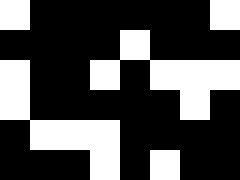[["white", "black", "black", "black", "black", "black", "black", "white"], ["black", "black", "black", "black", "white", "black", "black", "black"], ["white", "black", "black", "white", "black", "white", "white", "white"], ["white", "black", "black", "black", "black", "black", "white", "black"], ["black", "white", "white", "white", "black", "black", "black", "black"], ["black", "black", "black", "white", "black", "white", "black", "black"]]